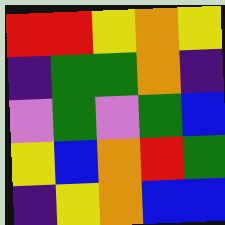[["red", "red", "yellow", "orange", "yellow"], ["indigo", "green", "green", "orange", "indigo"], ["violet", "green", "violet", "green", "blue"], ["yellow", "blue", "orange", "red", "green"], ["indigo", "yellow", "orange", "blue", "blue"]]